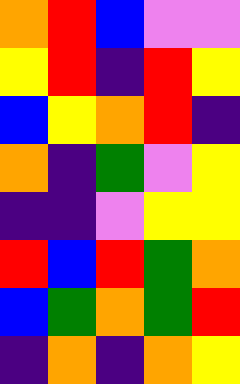[["orange", "red", "blue", "violet", "violet"], ["yellow", "red", "indigo", "red", "yellow"], ["blue", "yellow", "orange", "red", "indigo"], ["orange", "indigo", "green", "violet", "yellow"], ["indigo", "indigo", "violet", "yellow", "yellow"], ["red", "blue", "red", "green", "orange"], ["blue", "green", "orange", "green", "red"], ["indigo", "orange", "indigo", "orange", "yellow"]]